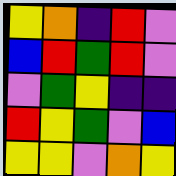[["yellow", "orange", "indigo", "red", "violet"], ["blue", "red", "green", "red", "violet"], ["violet", "green", "yellow", "indigo", "indigo"], ["red", "yellow", "green", "violet", "blue"], ["yellow", "yellow", "violet", "orange", "yellow"]]